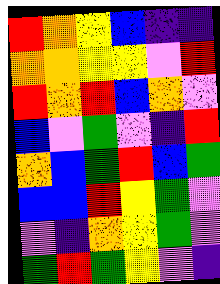[["red", "orange", "yellow", "blue", "indigo", "indigo"], ["orange", "orange", "yellow", "yellow", "violet", "red"], ["red", "orange", "red", "blue", "orange", "violet"], ["blue", "violet", "green", "violet", "indigo", "red"], ["orange", "blue", "green", "red", "blue", "green"], ["blue", "blue", "red", "yellow", "green", "violet"], ["violet", "indigo", "orange", "yellow", "green", "violet"], ["green", "red", "green", "yellow", "violet", "indigo"]]